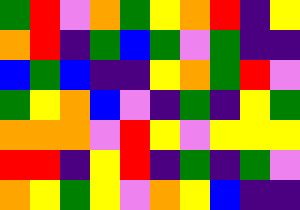[["green", "red", "violet", "orange", "green", "yellow", "orange", "red", "indigo", "yellow"], ["orange", "red", "indigo", "green", "blue", "green", "violet", "green", "indigo", "indigo"], ["blue", "green", "blue", "indigo", "indigo", "yellow", "orange", "green", "red", "violet"], ["green", "yellow", "orange", "blue", "violet", "indigo", "green", "indigo", "yellow", "green"], ["orange", "orange", "orange", "violet", "red", "yellow", "violet", "yellow", "yellow", "yellow"], ["red", "red", "indigo", "yellow", "red", "indigo", "green", "indigo", "green", "violet"], ["orange", "yellow", "green", "yellow", "violet", "orange", "yellow", "blue", "indigo", "indigo"]]